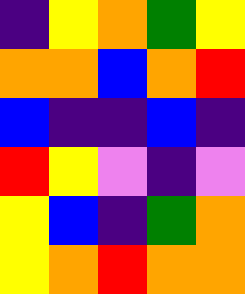[["indigo", "yellow", "orange", "green", "yellow"], ["orange", "orange", "blue", "orange", "red"], ["blue", "indigo", "indigo", "blue", "indigo"], ["red", "yellow", "violet", "indigo", "violet"], ["yellow", "blue", "indigo", "green", "orange"], ["yellow", "orange", "red", "orange", "orange"]]